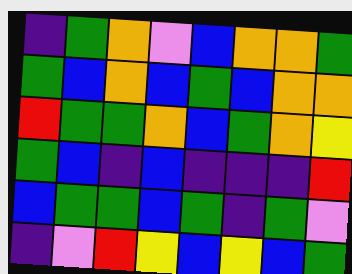[["indigo", "green", "orange", "violet", "blue", "orange", "orange", "green"], ["green", "blue", "orange", "blue", "green", "blue", "orange", "orange"], ["red", "green", "green", "orange", "blue", "green", "orange", "yellow"], ["green", "blue", "indigo", "blue", "indigo", "indigo", "indigo", "red"], ["blue", "green", "green", "blue", "green", "indigo", "green", "violet"], ["indigo", "violet", "red", "yellow", "blue", "yellow", "blue", "green"]]